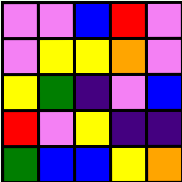[["violet", "violet", "blue", "red", "violet"], ["violet", "yellow", "yellow", "orange", "violet"], ["yellow", "green", "indigo", "violet", "blue"], ["red", "violet", "yellow", "indigo", "indigo"], ["green", "blue", "blue", "yellow", "orange"]]